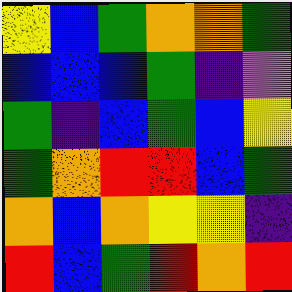[["yellow", "blue", "green", "orange", "orange", "green"], ["blue", "blue", "blue", "green", "indigo", "violet"], ["green", "indigo", "blue", "green", "blue", "yellow"], ["green", "orange", "red", "red", "blue", "green"], ["orange", "blue", "orange", "yellow", "yellow", "indigo"], ["red", "blue", "green", "red", "orange", "red"]]